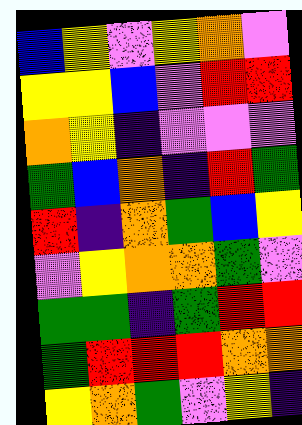[["blue", "yellow", "violet", "yellow", "orange", "violet"], ["yellow", "yellow", "blue", "violet", "red", "red"], ["orange", "yellow", "indigo", "violet", "violet", "violet"], ["green", "blue", "orange", "indigo", "red", "green"], ["red", "indigo", "orange", "green", "blue", "yellow"], ["violet", "yellow", "orange", "orange", "green", "violet"], ["green", "green", "indigo", "green", "red", "red"], ["green", "red", "red", "red", "orange", "orange"], ["yellow", "orange", "green", "violet", "yellow", "indigo"]]